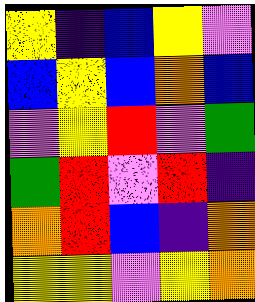[["yellow", "indigo", "blue", "yellow", "violet"], ["blue", "yellow", "blue", "orange", "blue"], ["violet", "yellow", "red", "violet", "green"], ["green", "red", "violet", "red", "indigo"], ["orange", "red", "blue", "indigo", "orange"], ["yellow", "yellow", "violet", "yellow", "orange"]]